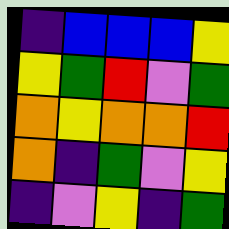[["indigo", "blue", "blue", "blue", "yellow"], ["yellow", "green", "red", "violet", "green"], ["orange", "yellow", "orange", "orange", "red"], ["orange", "indigo", "green", "violet", "yellow"], ["indigo", "violet", "yellow", "indigo", "green"]]